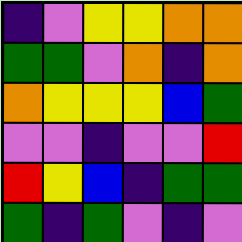[["indigo", "violet", "yellow", "yellow", "orange", "orange"], ["green", "green", "violet", "orange", "indigo", "orange"], ["orange", "yellow", "yellow", "yellow", "blue", "green"], ["violet", "violet", "indigo", "violet", "violet", "red"], ["red", "yellow", "blue", "indigo", "green", "green"], ["green", "indigo", "green", "violet", "indigo", "violet"]]